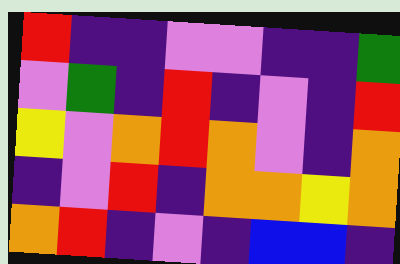[["red", "indigo", "indigo", "violet", "violet", "indigo", "indigo", "green"], ["violet", "green", "indigo", "red", "indigo", "violet", "indigo", "red"], ["yellow", "violet", "orange", "red", "orange", "violet", "indigo", "orange"], ["indigo", "violet", "red", "indigo", "orange", "orange", "yellow", "orange"], ["orange", "red", "indigo", "violet", "indigo", "blue", "blue", "indigo"]]